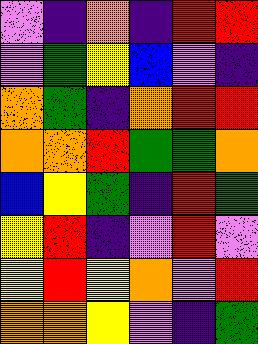[["violet", "indigo", "orange", "indigo", "red", "red"], ["violet", "green", "yellow", "blue", "violet", "indigo"], ["orange", "green", "indigo", "orange", "red", "red"], ["orange", "orange", "red", "green", "green", "orange"], ["blue", "yellow", "green", "indigo", "red", "green"], ["yellow", "red", "indigo", "violet", "red", "violet"], ["yellow", "red", "yellow", "orange", "violet", "red"], ["orange", "orange", "yellow", "violet", "indigo", "green"]]